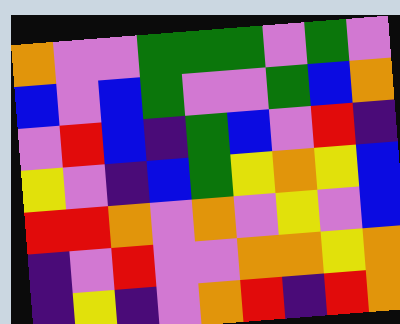[["orange", "violet", "violet", "green", "green", "green", "violet", "green", "violet"], ["blue", "violet", "blue", "green", "violet", "violet", "green", "blue", "orange"], ["violet", "red", "blue", "indigo", "green", "blue", "violet", "red", "indigo"], ["yellow", "violet", "indigo", "blue", "green", "yellow", "orange", "yellow", "blue"], ["red", "red", "orange", "violet", "orange", "violet", "yellow", "violet", "blue"], ["indigo", "violet", "red", "violet", "violet", "orange", "orange", "yellow", "orange"], ["indigo", "yellow", "indigo", "violet", "orange", "red", "indigo", "red", "orange"]]